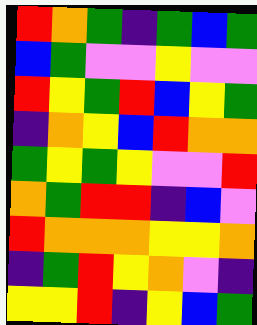[["red", "orange", "green", "indigo", "green", "blue", "green"], ["blue", "green", "violet", "violet", "yellow", "violet", "violet"], ["red", "yellow", "green", "red", "blue", "yellow", "green"], ["indigo", "orange", "yellow", "blue", "red", "orange", "orange"], ["green", "yellow", "green", "yellow", "violet", "violet", "red"], ["orange", "green", "red", "red", "indigo", "blue", "violet"], ["red", "orange", "orange", "orange", "yellow", "yellow", "orange"], ["indigo", "green", "red", "yellow", "orange", "violet", "indigo"], ["yellow", "yellow", "red", "indigo", "yellow", "blue", "green"]]